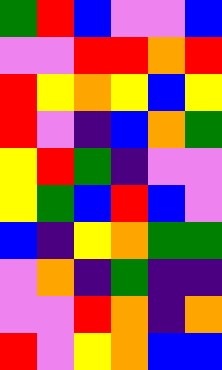[["green", "red", "blue", "violet", "violet", "blue"], ["violet", "violet", "red", "red", "orange", "red"], ["red", "yellow", "orange", "yellow", "blue", "yellow"], ["red", "violet", "indigo", "blue", "orange", "green"], ["yellow", "red", "green", "indigo", "violet", "violet"], ["yellow", "green", "blue", "red", "blue", "violet"], ["blue", "indigo", "yellow", "orange", "green", "green"], ["violet", "orange", "indigo", "green", "indigo", "indigo"], ["violet", "violet", "red", "orange", "indigo", "orange"], ["red", "violet", "yellow", "orange", "blue", "blue"]]